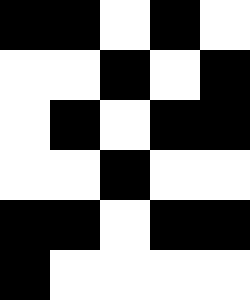[["black", "black", "white", "black", "white"], ["white", "white", "black", "white", "black"], ["white", "black", "white", "black", "black"], ["white", "white", "black", "white", "white"], ["black", "black", "white", "black", "black"], ["black", "white", "white", "white", "white"]]